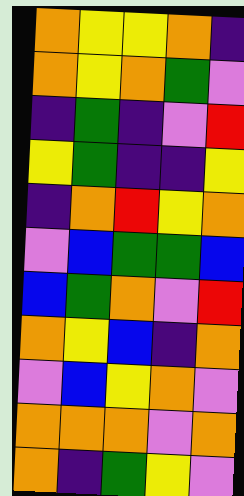[["orange", "yellow", "yellow", "orange", "indigo"], ["orange", "yellow", "orange", "green", "violet"], ["indigo", "green", "indigo", "violet", "red"], ["yellow", "green", "indigo", "indigo", "yellow"], ["indigo", "orange", "red", "yellow", "orange"], ["violet", "blue", "green", "green", "blue"], ["blue", "green", "orange", "violet", "red"], ["orange", "yellow", "blue", "indigo", "orange"], ["violet", "blue", "yellow", "orange", "violet"], ["orange", "orange", "orange", "violet", "orange"], ["orange", "indigo", "green", "yellow", "violet"]]